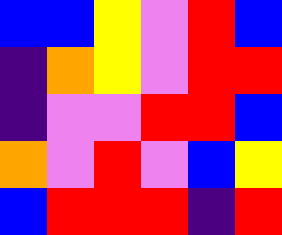[["blue", "blue", "yellow", "violet", "red", "blue"], ["indigo", "orange", "yellow", "violet", "red", "red"], ["indigo", "violet", "violet", "red", "red", "blue"], ["orange", "violet", "red", "violet", "blue", "yellow"], ["blue", "red", "red", "red", "indigo", "red"]]